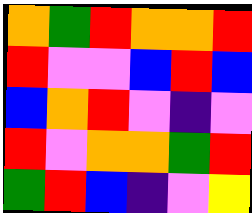[["orange", "green", "red", "orange", "orange", "red"], ["red", "violet", "violet", "blue", "red", "blue"], ["blue", "orange", "red", "violet", "indigo", "violet"], ["red", "violet", "orange", "orange", "green", "red"], ["green", "red", "blue", "indigo", "violet", "yellow"]]